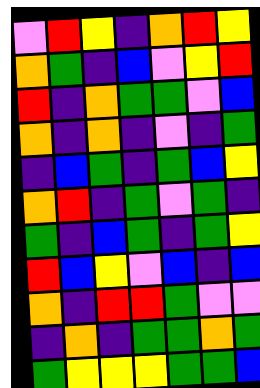[["violet", "red", "yellow", "indigo", "orange", "red", "yellow"], ["orange", "green", "indigo", "blue", "violet", "yellow", "red"], ["red", "indigo", "orange", "green", "green", "violet", "blue"], ["orange", "indigo", "orange", "indigo", "violet", "indigo", "green"], ["indigo", "blue", "green", "indigo", "green", "blue", "yellow"], ["orange", "red", "indigo", "green", "violet", "green", "indigo"], ["green", "indigo", "blue", "green", "indigo", "green", "yellow"], ["red", "blue", "yellow", "violet", "blue", "indigo", "blue"], ["orange", "indigo", "red", "red", "green", "violet", "violet"], ["indigo", "orange", "indigo", "green", "green", "orange", "green"], ["green", "yellow", "yellow", "yellow", "green", "green", "blue"]]